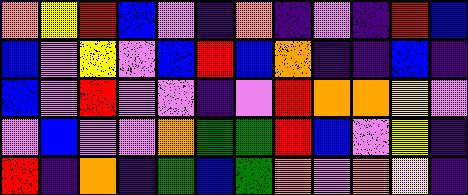[["orange", "yellow", "red", "blue", "violet", "indigo", "orange", "indigo", "violet", "indigo", "red", "blue"], ["blue", "violet", "yellow", "violet", "blue", "red", "blue", "orange", "indigo", "indigo", "blue", "indigo"], ["blue", "violet", "red", "violet", "violet", "indigo", "violet", "red", "orange", "orange", "yellow", "violet"], ["violet", "blue", "violet", "violet", "orange", "green", "green", "red", "blue", "violet", "yellow", "indigo"], ["red", "indigo", "orange", "indigo", "green", "blue", "green", "orange", "violet", "orange", "yellow", "indigo"]]